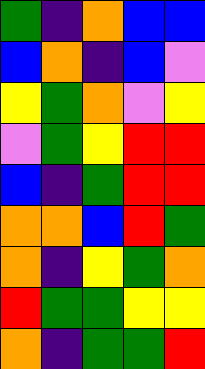[["green", "indigo", "orange", "blue", "blue"], ["blue", "orange", "indigo", "blue", "violet"], ["yellow", "green", "orange", "violet", "yellow"], ["violet", "green", "yellow", "red", "red"], ["blue", "indigo", "green", "red", "red"], ["orange", "orange", "blue", "red", "green"], ["orange", "indigo", "yellow", "green", "orange"], ["red", "green", "green", "yellow", "yellow"], ["orange", "indigo", "green", "green", "red"]]